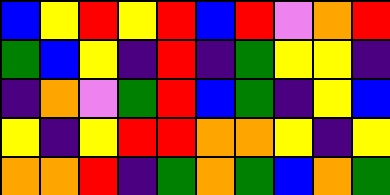[["blue", "yellow", "red", "yellow", "red", "blue", "red", "violet", "orange", "red"], ["green", "blue", "yellow", "indigo", "red", "indigo", "green", "yellow", "yellow", "indigo"], ["indigo", "orange", "violet", "green", "red", "blue", "green", "indigo", "yellow", "blue"], ["yellow", "indigo", "yellow", "red", "red", "orange", "orange", "yellow", "indigo", "yellow"], ["orange", "orange", "red", "indigo", "green", "orange", "green", "blue", "orange", "green"]]